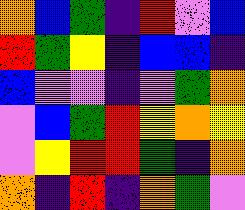[["orange", "blue", "green", "indigo", "red", "violet", "blue"], ["red", "green", "yellow", "indigo", "blue", "blue", "indigo"], ["blue", "violet", "violet", "indigo", "violet", "green", "orange"], ["violet", "blue", "green", "red", "yellow", "orange", "yellow"], ["violet", "yellow", "red", "red", "green", "indigo", "orange"], ["orange", "indigo", "red", "indigo", "orange", "green", "violet"]]